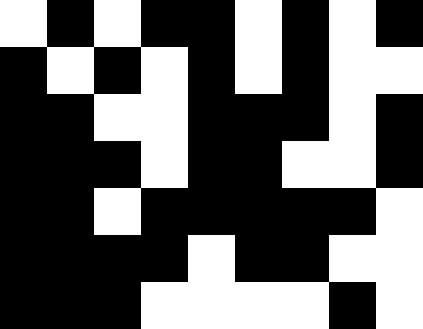[["white", "black", "white", "black", "black", "white", "black", "white", "black"], ["black", "white", "black", "white", "black", "white", "black", "white", "white"], ["black", "black", "white", "white", "black", "black", "black", "white", "black"], ["black", "black", "black", "white", "black", "black", "white", "white", "black"], ["black", "black", "white", "black", "black", "black", "black", "black", "white"], ["black", "black", "black", "black", "white", "black", "black", "white", "white"], ["black", "black", "black", "white", "white", "white", "white", "black", "white"]]